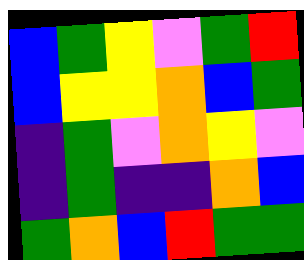[["blue", "green", "yellow", "violet", "green", "red"], ["blue", "yellow", "yellow", "orange", "blue", "green"], ["indigo", "green", "violet", "orange", "yellow", "violet"], ["indigo", "green", "indigo", "indigo", "orange", "blue"], ["green", "orange", "blue", "red", "green", "green"]]